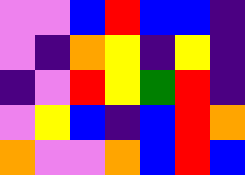[["violet", "violet", "blue", "red", "blue", "blue", "indigo"], ["violet", "indigo", "orange", "yellow", "indigo", "yellow", "indigo"], ["indigo", "violet", "red", "yellow", "green", "red", "indigo"], ["violet", "yellow", "blue", "indigo", "blue", "red", "orange"], ["orange", "violet", "violet", "orange", "blue", "red", "blue"]]